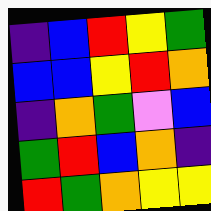[["indigo", "blue", "red", "yellow", "green"], ["blue", "blue", "yellow", "red", "orange"], ["indigo", "orange", "green", "violet", "blue"], ["green", "red", "blue", "orange", "indigo"], ["red", "green", "orange", "yellow", "yellow"]]